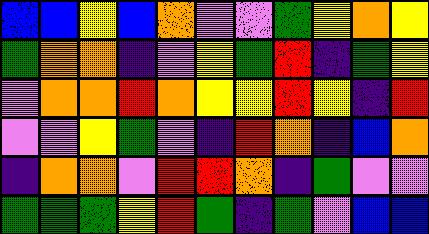[["blue", "blue", "yellow", "blue", "orange", "violet", "violet", "green", "yellow", "orange", "yellow"], ["green", "orange", "orange", "indigo", "violet", "yellow", "green", "red", "indigo", "green", "yellow"], ["violet", "orange", "orange", "red", "orange", "yellow", "yellow", "red", "yellow", "indigo", "red"], ["violet", "violet", "yellow", "green", "violet", "indigo", "red", "orange", "indigo", "blue", "orange"], ["indigo", "orange", "orange", "violet", "red", "red", "orange", "indigo", "green", "violet", "violet"], ["green", "green", "green", "yellow", "red", "green", "indigo", "green", "violet", "blue", "blue"]]